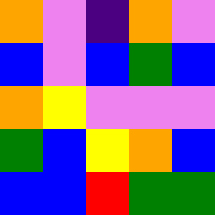[["orange", "violet", "indigo", "orange", "violet"], ["blue", "violet", "blue", "green", "blue"], ["orange", "yellow", "violet", "violet", "violet"], ["green", "blue", "yellow", "orange", "blue"], ["blue", "blue", "red", "green", "green"]]